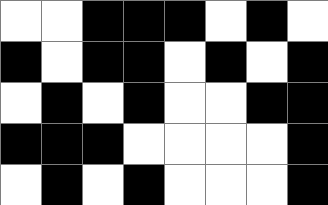[["white", "white", "black", "black", "black", "white", "black", "white"], ["black", "white", "black", "black", "white", "black", "white", "black"], ["white", "black", "white", "black", "white", "white", "black", "black"], ["black", "black", "black", "white", "white", "white", "white", "black"], ["white", "black", "white", "black", "white", "white", "white", "black"]]